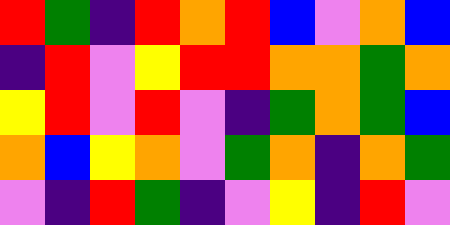[["red", "green", "indigo", "red", "orange", "red", "blue", "violet", "orange", "blue"], ["indigo", "red", "violet", "yellow", "red", "red", "orange", "orange", "green", "orange"], ["yellow", "red", "violet", "red", "violet", "indigo", "green", "orange", "green", "blue"], ["orange", "blue", "yellow", "orange", "violet", "green", "orange", "indigo", "orange", "green"], ["violet", "indigo", "red", "green", "indigo", "violet", "yellow", "indigo", "red", "violet"]]